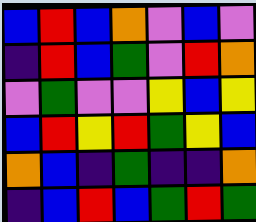[["blue", "red", "blue", "orange", "violet", "blue", "violet"], ["indigo", "red", "blue", "green", "violet", "red", "orange"], ["violet", "green", "violet", "violet", "yellow", "blue", "yellow"], ["blue", "red", "yellow", "red", "green", "yellow", "blue"], ["orange", "blue", "indigo", "green", "indigo", "indigo", "orange"], ["indigo", "blue", "red", "blue", "green", "red", "green"]]